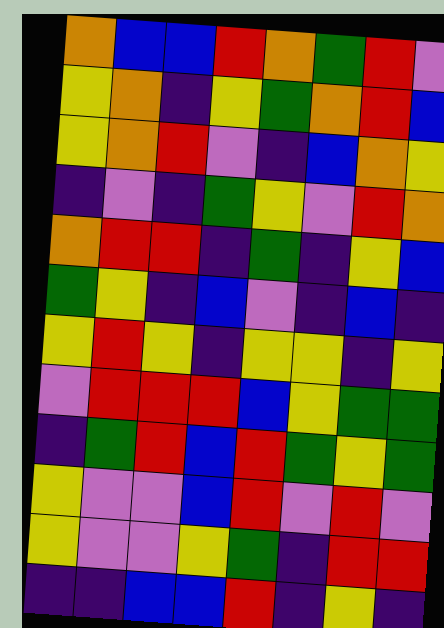[["orange", "blue", "blue", "red", "orange", "green", "red", "violet"], ["yellow", "orange", "indigo", "yellow", "green", "orange", "red", "blue"], ["yellow", "orange", "red", "violet", "indigo", "blue", "orange", "yellow"], ["indigo", "violet", "indigo", "green", "yellow", "violet", "red", "orange"], ["orange", "red", "red", "indigo", "green", "indigo", "yellow", "blue"], ["green", "yellow", "indigo", "blue", "violet", "indigo", "blue", "indigo"], ["yellow", "red", "yellow", "indigo", "yellow", "yellow", "indigo", "yellow"], ["violet", "red", "red", "red", "blue", "yellow", "green", "green"], ["indigo", "green", "red", "blue", "red", "green", "yellow", "green"], ["yellow", "violet", "violet", "blue", "red", "violet", "red", "violet"], ["yellow", "violet", "violet", "yellow", "green", "indigo", "red", "red"], ["indigo", "indigo", "blue", "blue", "red", "indigo", "yellow", "indigo"]]